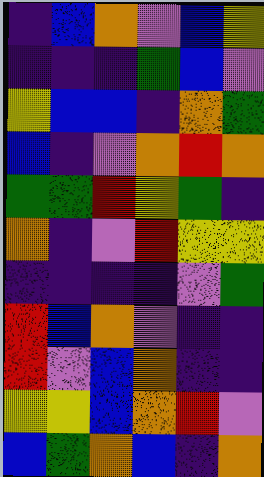[["indigo", "blue", "orange", "violet", "blue", "yellow"], ["indigo", "indigo", "indigo", "green", "blue", "violet"], ["yellow", "blue", "blue", "indigo", "orange", "green"], ["blue", "indigo", "violet", "orange", "red", "orange"], ["green", "green", "red", "yellow", "green", "indigo"], ["orange", "indigo", "violet", "red", "yellow", "yellow"], ["indigo", "indigo", "indigo", "indigo", "violet", "green"], ["red", "blue", "orange", "violet", "indigo", "indigo"], ["red", "violet", "blue", "orange", "indigo", "indigo"], ["yellow", "yellow", "blue", "orange", "red", "violet"], ["blue", "green", "orange", "blue", "indigo", "orange"]]